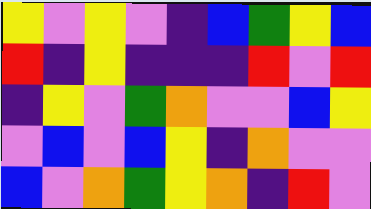[["yellow", "violet", "yellow", "violet", "indigo", "blue", "green", "yellow", "blue"], ["red", "indigo", "yellow", "indigo", "indigo", "indigo", "red", "violet", "red"], ["indigo", "yellow", "violet", "green", "orange", "violet", "violet", "blue", "yellow"], ["violet", "blue", "violet", "blue", "yellow", "indigo", "orange", "violet", "violet"], ["blue", "violet", "orange", "green", "yellow", "orange", "indigo", "red", "violet"]]